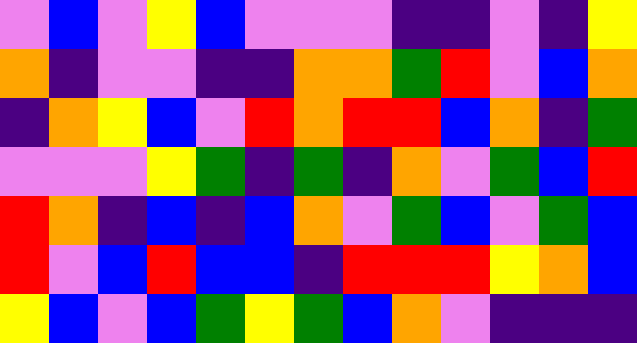[["violet", "blue", "violet", "yellow", "blue", "violet", "violet", "violet", "indigo", "indigo", "violet", "indigo", "yellow"], ["orange", "indigo", "violet", "violet", "indigo", "indigo", "orange", "orange", "green", "red", "violet", "blue", "orange"], ["indigo", "orange", "yellow", "blue", "violet", "red", "orange", "red", "red", "blue", "orange", "indigo", "green"], ["violet", "violet", "violet", "yellow", "green", "indigo", "green", "indigo", "orange", "violet", "green", "blue", "red"], ["red", "orange", "indigo", "blue", "indigo", "blue", "orange", "violet", "green", "blue", "violet", "green", "blue"], ["red", "violet", "blue", "red", "blue", "blue", "indigo", "red", "red", "red", "yellow", "orange", "blue"], ["yellow", "blue", "violet", "blue", "green", "yellow", "green", "blue", "orange", "violet", "indigo", "indigo", "indigo"]]